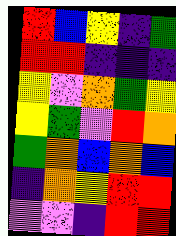[["red", "blue", "yellow", "indigo", "green"], ["red", "red", "indigo", "indigo", "indigo"], ["yellow", "violet", "orange", "green", "yellow"], ["yellow", "green", "violet", "red", "orange"], ["green", "orange", "blue", "orange", "blue"], ["indigo", "orange", "yellow", "red", "red"], ["violet", "violet", "indigo", "red", "red"]]